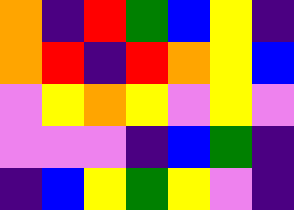[["orange", "indigo", "red", "green", "blue", "yellow", "indigo"], ["orange", "red", "indigo", "red", "orange", "yellow", "blue"], ["violet", "yellow", "orange", "yellow", "violet", "yellow", "violet"], ["violet", "violet", "violet", "indigo", "blue", "green", "indigo"], ["indigo", "blue", "yellow", "green", "yellow", "violet", "indigo"]]